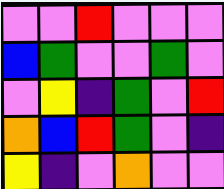[["violet", "violet", "red", "violet", "violet", "violet"], ["blue", "green", "violet", "violet", "green", "violet"], ["violet", "yellow", "indigo", "green", "violet", "red"], ["orange", "blue", "red", "green", "violet", "indigo"], ["yellow", "indigo", "violet", "orange", "violet", "violet"]]